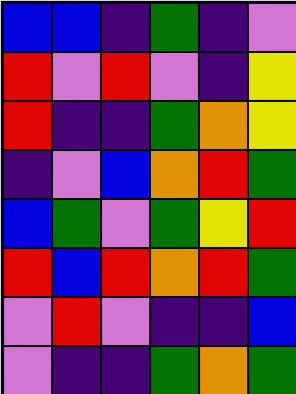[["blue", "blue", "indigo", "green", "indigo", "violet"], ["red", "violet", "red", "violet", "indigo", "yellow"], ["red", "indigo", "indigo", "green", "orange", "yellow"], ["indigo", "violet", "blue", "orange", "red", "green"], ["blue", "green", "violet", "green", "yellow", "red"], ["red", "blue", "red", "orange", "red", "green"], ["violet", "red", "violet", "indigo", "indigo", "blue"], ["violet", "indigo", "indigo", "green", "orange", "green"]]